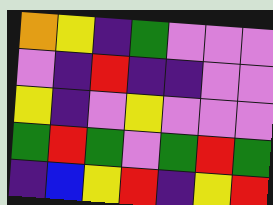[["orange", "yellow", "indigo", "green", "violet", "violet", "violet"], ["violet", "indigo", "red", "indigo", "indigo", "violet", "violet"], ["yellow", "indigo", "violet", "yellow", "violet", "violet", "violet"], ["green", "red", "green", "violet", "green", "red", "green"], ["indigo", "blue", "yellow", "red", "indigo", "yellow", "red"]]